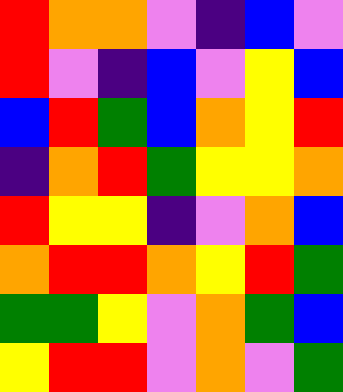[["red", "orange", "orange", "violet", "indigo", "blue", "violet"], ["red", "violet", "indigo", "blue", "violet", "yellow", "blue"], ["blue", "red", "green", "blue", "orange", "yellow", "red"], ["indigo", "orange", "red", "green", "yellow", "yellow", "orange"], ["red", "yellow", "yellow", "indigo", "violet", "orange", "blue"], ["orange", "red", "red", "orange", "yellow", "red", "green"], ["green", "green", "yellow", "violet", "orange", "green", "blue"], ["yellow", "red", "red", "violet", "orange", "violet", "green"]]